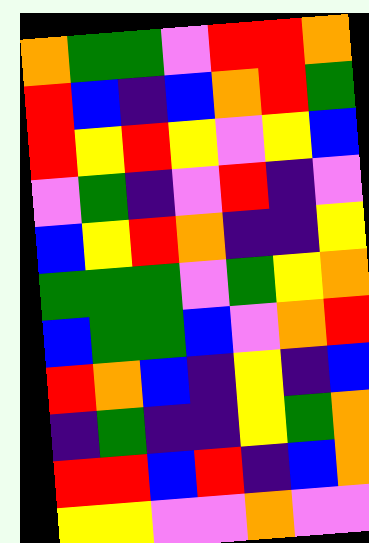[["orange", "green", "green", "violet", "red", "red", "orange"], ["red", "blue", "indigo", "blue", "orange", "red", "green"], ["red", "yellow", "red", "yellow", "violet", "yellow", "blue"], ["violet", "green", "indigo", "violet", "red", "indigo", "violet"], ["blue", "yellow", "red", "orange", "indigo", "indigo", "yellow"], ["green", "green", "green", "violet", "green", "yellow", "orange"], ["blue", "green", "green", "blue", "violet", "orange", "red"], ["red", "orange", "blue", "indigo", "yellow", "indigo", "blue"], ["indigo", "green", "indigo", "indigo", "yellow", "green", "orange"], ["red", "red", "blue", "red", "indigo", "blue", "orange"], ["yellow", "yellow", "violet", "violet", "orange", "violet", "violet"]]